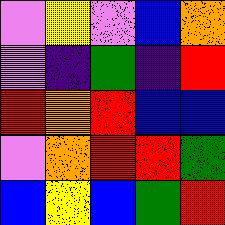[["violet", "yellow", "violet", "blue", "orange"], ["violet", "indigo", "green", "indigo", "red"], ["red", "orange", "red", "blue", "blue"], ["violet", "orange", "red", "red", "green"], ["blue", "yellow", "blue", "green", "red"]]